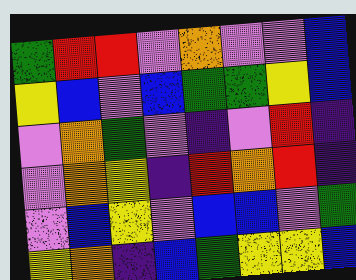[["green", "red", "red", "violet", "orange", "violet", "violet", "blue"], ["yellow", "blue", "violet", "blue", "green", "green", "yellow", "blue"], ["violet", "orange", "green", "violet", "indigo", "violet", "red", "indigo"], ["violet", "orange", "yellow", "indigo", "red", "orange", "red", "indigo"], ["violet", "blue", "yellow", "violet", "blue", "blue", "violet", "green"], ["yellow", "orange", "indigo", "blue", "green", "yellow", "yellow", "blue"]]